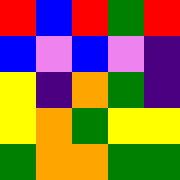[["red", "blue", "red", "green", "red"], ["blue", "violet", "blue", "violet", "indigo"], ["yellow", "indigo", "orange", "green", "indigo"], ["yellow", "orange", "green", "yellow", "yellow"], ["green", "orange", "orange", "green", "green"]]